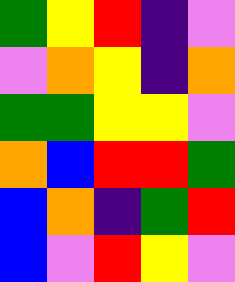[["green", "yellow", "red", "indigo", "violet"], ["violet", "orange", "yellow", "indigo", "orange"], ["green", "green", "yellow", "yellow", "violet"], ["orange", "blue", "red", "red", "green"], ["blue", "orange", "indigo", "green", "red"], ["blue", "violet", "red", "yellow", "violet"]]